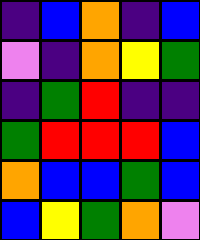[["indigo", "blue", "orange", "indigo", "blue"], ["violet", "indigo", "orange", "yellow", "green"], ["indigo", "green", "red", "indigo", "indigo"], ["green", "red", "red", "red", "blue"], ["orange", "blue", "blue", "green", "blue"], ["blue", "yellow", "green", "orange", "violet"]]